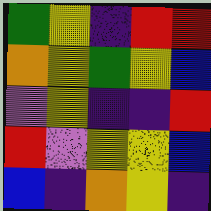[["green", "yellow", "indigo", "red", "red"], ["orange", "yellow", "green", "yellow", "blue"], ["violet", "yellow", "indigo", "indigo", "red"], ["red", "violet", "yellow", "yellow", "blue"], ["blue", "indigo", "orange", "yellow", "indigo"]]